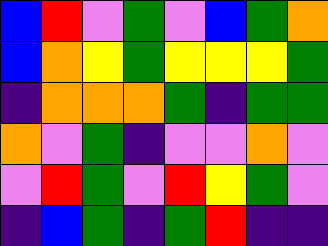[["blue", "red", "violet", "green", "violet", "blue", "green", "orange"], ["blue", "orange", "yellow", "green", "yellow", "yellow", "yellow", "green"], ["indigo", "orange", "orange", "orange", "green", "indigo", "green", "green"], ["orange", "violet", "green", "indigo", "violet", "violet", "orange", "violet"], ["violet", "red", "green", "violet", "red", "yellow", "green", "violet"], ["indigo", "blue", "green", "indigo", "green", "red", "indigo", "indigo"]]